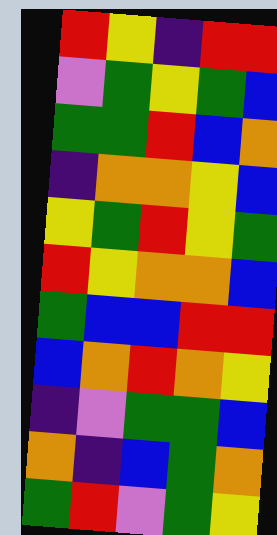[["red", "yellow", "indigo", "red", "red"], ["violet", "green", "yellow", "green", "blue"], ["green", "green", "red", "blue", "orange"], ["indigo", "orange", "orange", "yellow", "blue"], ["yellow", "green", "red", "yellow", "green"], ["red", "yellow", "orange", "orange", "blue"], ["green", "blue", "blue", "red", "red"], ["blue", "orange", "red", "orange", "yellow"], ["indigo", "violet", "green", "green", "blue"], ["orange", "indigo", "blue", "green", "orange"], ["green", "red", "violet", "green", "yellow"]]